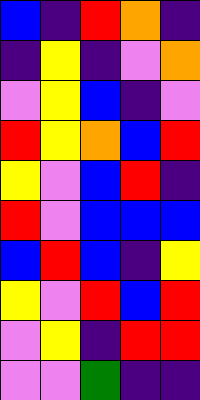[["blue", "indigo", "red", "orange", "indigo"], ["indigo", "yellow", "indigo", "violet", "orange"], ["violet", "yellow", "blue", "indigo", "violet"], ["red", "yellow", "orange", "blue", "red"], ["yellow", "violet", "blue", "red", "indigo"], ["red", "violet", "blue", "blue", "blue"], ["blue", "red", "blue", "indigo", "yellow"], ["yellow", "violet", "red", "blue", "red"], ["violet", "yellow", "indigo", "red", "red"], ["violet", "violet", "green", "indigo", "indigo"]]